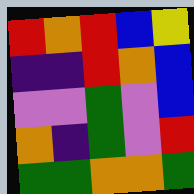[["red", "orange", "red", "blue", "yellow"], ["indigo", "indigo", "red", "orange", "blue"], ["violet", "violet", "green", "violet", "blue"], ["orange", "indigo", "green", "violet", "red"], ["green", "green", "orange", "orange", "green"]]